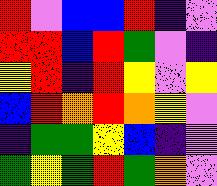[["red", "violet", "blue", "blue", "red", "indigo", "violet"], ["red", "red", "blue", "red", "green", "violet", "indigo"], ["yellow", "red", "indigo", "red", "yellow", "violet", "yellow"], ["blue", "red", "orange", "red", "orange", "yellow", "violet"], ["indigo", "green", "green", "yellow", "blue", "indigo", "violet"], ["green", "yellow", "green", "red", "green", "orange", "violet"]]